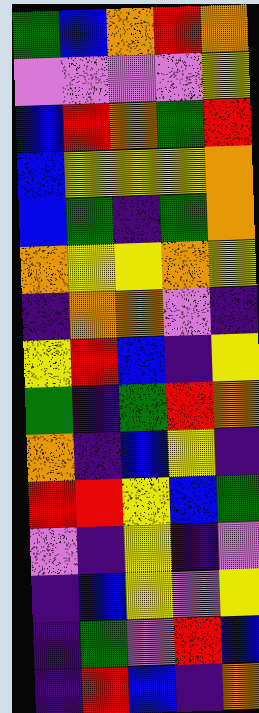[["green", "blue", "orange", "red", "orange"], ["violet", "violet", "violet", "violet", "yellow"], ["blue", "red", "orange", "green", "red"], ["blue", "yellow", "yellow", "yellow", "orange"], ["blue", "green", "indigo", "green", "orange"], ["orange", "yellow", "yellow", "orange", "yellow"], ["indigo", "orange", "orange", "violet", "indigo"], ["yellow", "red", "blue", "indigo", "yellow"], ["green", "indigo", "green", "red", "orange"], ["orange", "indigo", "blue", "yellow", "indigo"], ["red", "red", "yellow", "blue", "green"], ["violet", "indigo", "yellow", "indigo", "violet"], ["indigo", "blue", "yellow", "violet", "yellow"], ["indigo", "green", "violet", "red", "blue"], ["indigo", "red", "blue", "indigo", "orange"]]